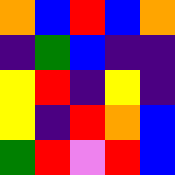[["orange", "blue", "red", "blue", "orange"], ["indigo", "green", "blue", "indigo", "indigo"], ["yellow", "red", "indigo", "yellow", "indigo"], ["yellow", "indigo", "red", "orange", "blue"], ["green", "red", "violet", "red", "blue"]]